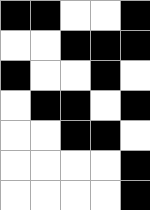[["black", "black", "white", "white", "black"], ["white", "white", "black", "black", "black"], ["black", "white", "white", "black", "white"], ["white", "black", "black", "white", "black"], ["white", "white", "black", "black", "white"], ["white", "white", "white", "white", "black"], ["white", "white", "white", "white", "black"]]